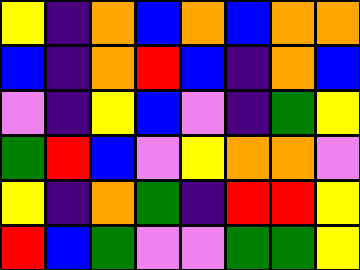[["yellow", "indigo", "orange", "blue", "orange", "blue", "orange", "orange"], ["blue", "indigo", "orange", "red", "blue", "indigo", "orange", "blue"], ["violet", "indigo", "yellow", "blue", "violet", "indigo", "green", "yellow"], ["green", "red", "blue", "violet", "yellow", "orange", "orange", "violet"], ["yellow", "indigo", "orange", "green", "indigo", "red", "red", "yellow"], ["red", "blue", "green", "violet", "violet", "green", "green", "yellow"]]